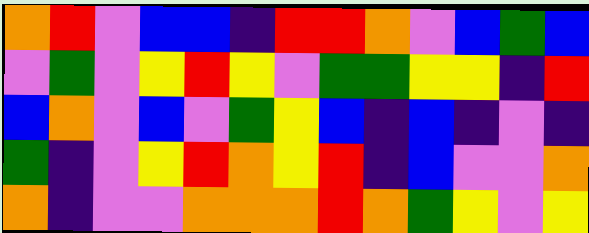[["orange", "red", "violet", "blue", "blue", "indigo", "red", "red", "orange", "violet", "blue", "green", "blue"], ["violet", "green", "violet", "yellow", "red", "yellow", "violet", "green", "green", "yellow", "yellow", "indigo", "red"], ["blue", "orange", "violet", "blue", "violet", "green", "yellow", "blue", "indigo", "blue", "indigo", "violet", "indigo"], ["green", "indigo", "violet", "yellow", "red", "orange", "yellow", "red", "indigo", "blue", "violet", "violet", "orange"], ["orange", "indigo", "violet", "violet", "orange", "orange", "orange", "red", "orange", "green", "yellow", "violet", "yellow"]]